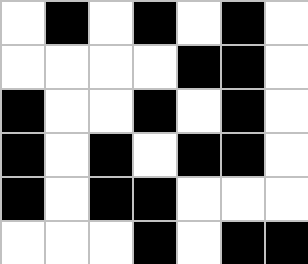[["white", "black", "white", "black", "white", "black", "white"], ["white", "white", "white", "white", "black", "black", "white"], ["black", "white", "white", "black", "white", "black", "white"], ["black", "white", "black", "white", "black", "black", "white"], ["black", "white", "black", "black", "white", "white", "white"], ["white", "white", "white", "black", "white", "black", "black"]]